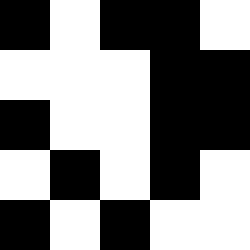[["black", "white", "black", "black", "white"], ["white", "white", "white", "black", "black"], ["black", "white", "white", "black", "black"], ["white", "black", "white", "black", "white"], ["black", "white", "black", "white", "white"]]